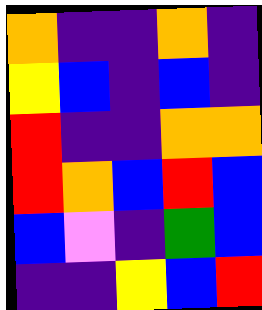[["orange", "indigo", "indigo", "orange", "indigo"], ["yellow", "blue", "indigo", "blue", "indigo"], ["red", "indigo", "indigo", "orange", "orange"], ["red", "orange", "blue", "red", "blue"], ["blue", "violet", "indigo", "green", "blue"], ["indigo", "indigo", "yellow", "blue", "red"]]